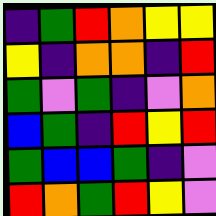[["indigo", "green", "red", "orange", "yellow", "yellow"], ["yellow", "indigo", "orange", "orange", "indigo", "red"], ["green", "violet", "green", "indigo", "violet", "orange"], ["blue", "green", "indigo", "red", "yellow", "red"], ["green", "blue", "blue", "green", "indigo", "violet"], ["red", "orange", "green", "red", "yellow", "violet"]]